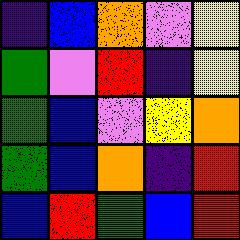[["indigo", "blue", "orange", "violet", "yellow"], ["green", "violet", "red", "indigo", "yellow"], ["green", "blue", "violet", "yellow", "orange"], ["green", "blue", "orange", "indigo", "red"], ["blue", "red", "green", "blue", "red"]]